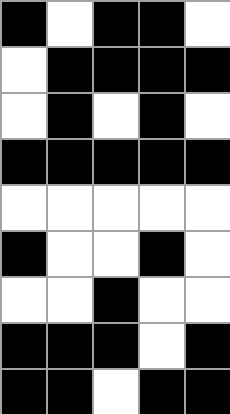[["black", "white", "black", "black", "white"], ["white", "black", "black", "black", "black"], ["white", "black", "white", "black", "white"], ["black", "black", "black", "black", "black"], ["white", "white", "white", "white", "white"], ["black", "white", "white", "black", "white"], ["white", "white", "black", "white", "white"], ["black", "black", "black", "white", "black"], ["black", "black", "white", "black", "black"]]